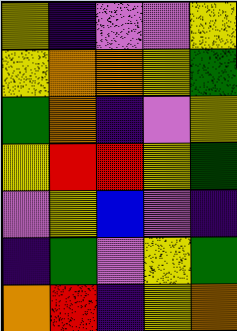[["yellow", "indigo", "violet", "violet", "yellow"], ["yellow", "orange", "orange", "yellow", "green"], ["green", "orange", "indigo", "violet", "yellow"], ["yellow", "red", "red", "yellow", "green"], ["violet", "yellow", "blue", "violet", "indigo"], ["indigo", "green", "violet", "yellow", "green"], ["orange", "red", "indigo", "yellow", "orange"]]